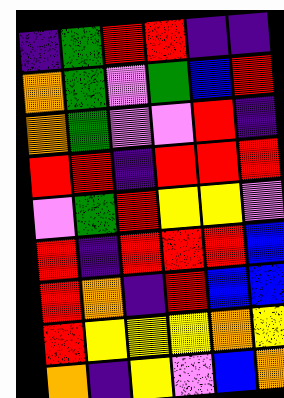[["indigo", "green", "red", "red", "indigo", "indigo"], ["orange", "green", "violet", "green", "blue", "red"], ["orange", "green", "violet", "violet", "red", "indigo"], ["red", "red", "indigo", "red", "red", "red"], ["violet", "green", "red", "yellow", "yellow", "violet"], ["red", "indigo", "red", "red", "red", "blue"], ["red", "orange", "indigo", "red", "blue", "blue"], ["red", "yellow", "yellow", "yellow", "orange", "yellow"], ["orange", "indigo", "yellow", "violet", "blue", "orange"]]